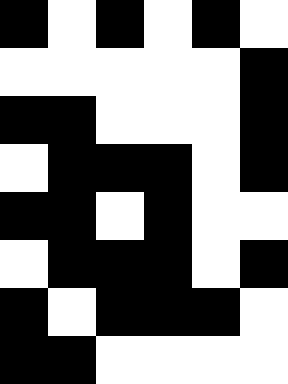[["black", "white", "black", "white", "black", "white"], ["white", "white", "white", "white", "white", "black"], ["black", "black", "white", "white", "white", "black"], ["white", "black", "black", "black", "white", "black"], ["black", "black", "white", "black", "white", "white"], ["white", "black", "black", "black", "white", "black"], ["black", "white", "black", "black", "black", "white"], ["black", "black", "white", "white", "white", "white"]]